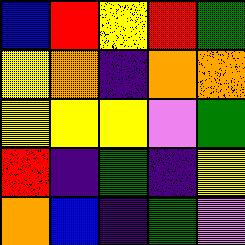[["blue", "red", "yellow", "red", "green"], ["yellow", "orange", "indigo", "orange", "orange"], ["yellow", "yellow", "yellow", "violet", "green"], ["red", "indigo", "green", "indigo", "yellow"], ["orange", "blue", "indigo", "green", "violet"]]